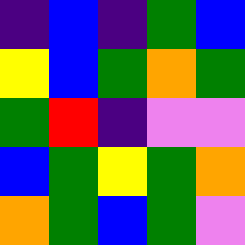[["indigo", "blue", "indigo", "green", "blue"], ["yellow", "blue", "green", "orange", "green"], ["green", "red", "indigo", "violet", "violet"], ["blue", "green", "yellow", "green", "orange"], ["orange", "green", "blue", "green", "violet"]]